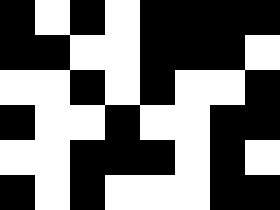[["black", "white", "black", "white", "black", "black", "black", "black"], ["black", "black", "white", "white", "black", "black", "black", "white"], ["white", "white", "black", "white", "black", "white", "white", "black"], ["black", "white", "white", "black", "white", "white", "black", "black"], ["white", "white", "black", "black", "black", "white", "black", "white"], ["black", "white", "black", "white", "white", "white", "black", "black"]]